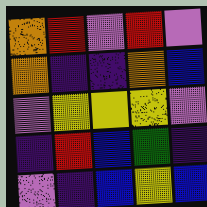[["orange", "red", "violet", "red", "violet"], ["orange", "indigo", "indigo", "orange", "blue"], ["violet", "yellow", "yellow", "yellow", "violet"], ["indigo", "red", "blue", "green", "indigo"], ["violet", "indigo", "blue", "yellow", "blue"]]